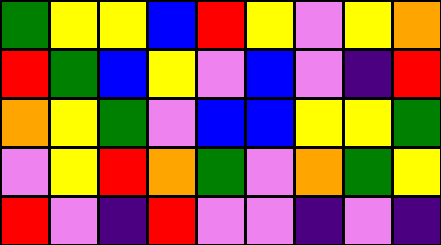[["green", "yellow", "yellow", "blue", "red", "yellow", "violet", "yellow", "orange"], ["red", "green", "blue", "yellow", "violet", "blue", "violet", "indigo", "red"], ["orange", "yellow", "green", "violet", "blue", "blue", "yellow", "yellow", "green"], ["violet", "yellow", "red", "orange", "green", "violet", "orange", "green", "yellow"], ["red", "violet", "indigo", "red", "violet", "violet", "indigo", "violet", "indigo"]]